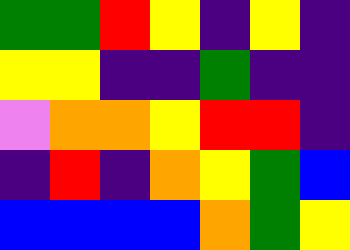[["green", "green", "red", "yellow", "indigo", "yellow", "indigo"], ["yellow", "yellow", "indigo", "indigo", "green", "indigo", "indigo"], ["violet", "orange", "orange", "yellow", "red", "red", "indigo"], ["indigo", "red", "indigo", "orange", "yellow", "green", "blue"], ["blue", "blue", "blue", "blue", "orange", "green", "yellow"]]